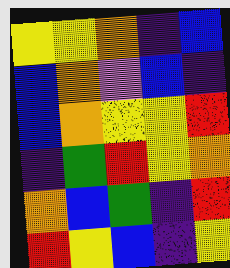[["yellow", "yellow", "orange", "indigo", "blue"], ["blue", "orange", "violet", "blue", "indigo"], ["blue", "orange", "yellow", "yellow", "red"], ["indigo", "green", "red", "yellow", "orange"], ["orange", "blue", "green", "indigo", "red"], ["red", "yellow", "blue", "indigo", "yellow"]]